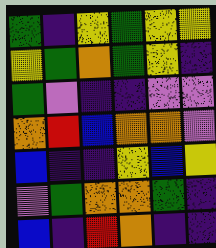[["green", "indigo", "yellow", "green", "yellow", "yellow"], ["yellow", "green", "orange", "green", "yellow", "indigo"], ["green", "violet", "indigo", "indigo", "violet", "violet"], ["orange", "red", "blue", "orange", "orange", "violet"], ["blue", "indigo", "indigo", "yellow", "blue", "yellow"], ["violet", "green", "orange", "orange", "green", "indigo"], ["blue", "indigo", "red", "orange", "indigo", "indigo"]]